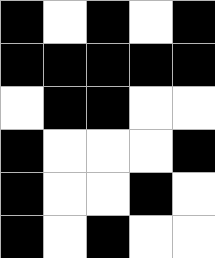[["black", "white", "black", "white", "black"], ["black", "black", "black", "black", "black"], ["white", "black", "black", "white", "white"], ["black", "white", "white", "white", "black"], ["black", "white", "white", "black", "white"], ["black", "white", "black", "white", "white"]]